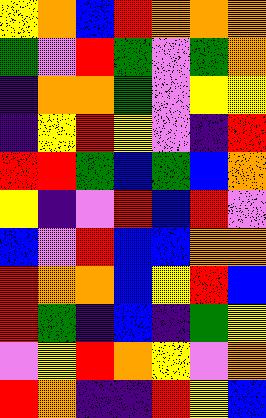[["yellow", "orange", "blue", "red", "orange", "orange", "orange"], ["green", "violet", "red", "green", "violet", "green", "orange"], ["indigo", "orange", "orange", "green", "violet", "yellow", "yellow"], ["indigo", "yellow", "red", "yellow", "violet", "indigo", "red"], ["red", "red", "green", "blue", "green", "blue", "orange"], ["yellow", "indigo", "violet", "red", "blue", "red", "violet"], ["blue", "violet", "red", "blue", "blue", "orange", "orange"], ["red", "orange", "orange", "blue", "yellow", "red", "blue"], ["red", "green", "indigo", "blue", "indigo", "green", "yellow"], ["violet", "yellow", "red", "orange", "yellow", "violet", "orange"], ["red", "orange", "indigo", "indigo", "red", "yellow", "blue"]]